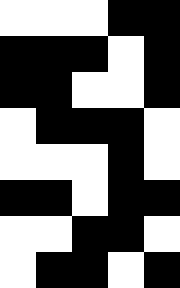[["white", "white", "white", "black", "black"], ["black", "black", "black", "white", "black"], ["black", "black", "white", "white", "black"], ["white", "black", "black", "black", "white"], ["white", "white", "white", "black", "white"], ["black", "black", "white", "black", "black"], ["white", "white", "black", "black", "white"], ["white", "black", "black", "white", "black"]]